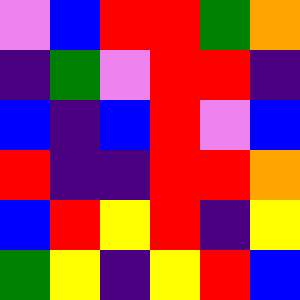[["violet", "blue", "red", "red", "green", "orange"], ["indigo", "green", "violet", "red", "red", "indigo"], ["blue", "indigo", "blue", "red", "violet", "blue"], ["red", "indigo", "indigo", "red", "red", "orange"], ["blue", "red", "yellow", "red", "indigo", "yellow"], ["green", "yellow", "indigo", "yellow", "red", "blue"]]